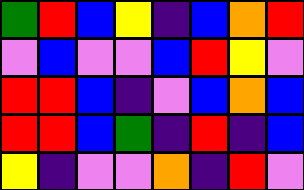[["green", "red", "blue", "yellow", "indigo", "blue", "orange", "red"], ["violet", "blue", "violet", "violet", "blue", "red", "yellow", "violet"], ["red", "red", "blue", "indigo", "violet", "blue", "orange", "blue"], ["red", "red", "blue", "green", "indigo", "red", "indigo", "blue"], ["yellow", "indigo", "violet", "violet", "orange", "indigo", "red", "violet"]]